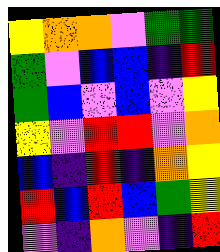[["yellow", "orange", "orange", "violet", "green", "green"], ["green", "violet", "blue", "blue", "indigo", "red"], ["green", "blue", "violet", "blue", "violet", "yellow"], ["yellow", "violet", "red", "red", "violet", "orange"], ["blue", "indigo", "red", "indigo", "orange", "yellow"], ["red", "blue", "red", "blue", "green", "yellow"], ["violet", "indigo", "orange", "violet", "indigo", "red"]]